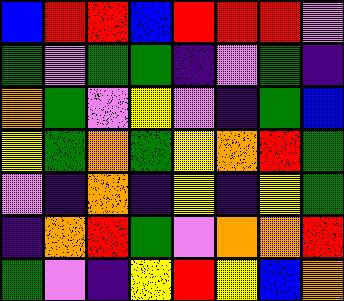[["blue", "red", "red", "blue", "red", "red", "red", "violet"], ["green", "violet", "green", "green", "indigo", "violet", "green", "indigo"], ["orange", "green", "violet", "yellow", "violet", "indigo", "green", "blue"], ["yellow", "green", "orange", "green", "yellow", "orange", "red", "green"], ["violet", "indigo", "orange", "indigo", "yellow", "indigo", "yellow", "green"], ["indigo", "orange", "red", "green", "violet", "orange", "orange", "red"], ["green", "violet", "indigo", "yellow", "red", "yellow", "blue", "orange"]]